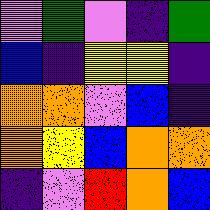[["violet", "green", "violet", "indigo", "green"], ["blue", "indigo", "yellow", "yellow", "indigo"], ["orange", "orange", "violet", "blue", "indigo"], ["orange", "yellow", "blue", "orange", "orange"], ["indigo", "violet", "red", "orange", "blue"]]